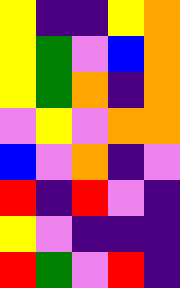[["yellow", "indigo", "indigo", "yellow", "orange"], ["yellow", "green", "violet", "blue", "orange"], ["yellow", "green", "orange", "indigo", "orange"], ["violet", "yellow", "violet", "orange", "orange"], ["blue", "violet", "orange", "indigo", "violet"], ["red", "indigo", "red", "violet", "indigo"], ["yellow", "violet", "indigo", "indigo", "indigo"], ["red", "green", "violet", "red", "indigo"]]